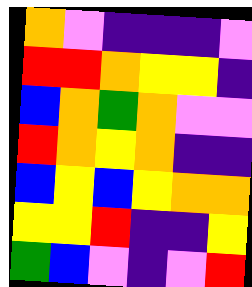[["orange", "violet", "indigo", "indigo", "indigo", "violet"], ["red", "red", "orange", "yellow", "yellow", "indigo"], ["blue", "orange", "green", "orange", "violet", "violet"], ["red", "orange", "yellow", "orange", "indigo", "indigo"], ["blue", "yellow", "blue", "yellow", "orange", "orange"], ["yellow", "yellow", "red", "indigo", "indigo", "yellow"], ["green", "blue", "violet", "indigo", "violet", "red"]]